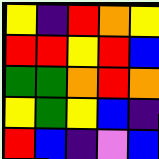[["yellow", "indigo", "red", "orange", "yellow"], ["red", "red", "yellow", "red", "blue"], ["green", "green", "orange", "red", "orange"], ["yellow", "green", "yellow", "blue", "indigo"], ["red", "blue", "indigo", "violet", "blue"]]